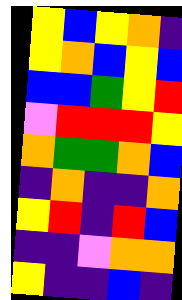[["yellow", "blue", "yellow", "orange", "indigo"], ["yellow", "orange", "blue", "yellow", "blue"], ["blue", "blue", "green", "yellow", "red"], ["violet", "red", "red", "red", "yellow"], ["orange", "green", "green", "orange", "blue"], ["indigo", "orange", "indigo", "indigo", "orange"], ["yellow", "red", "indigo", "red", "blue"], ["indigo", "indigo", "violet", "orange", "orange"], ["yellow", "indigo", "indigo", "blue", "indigo"]]